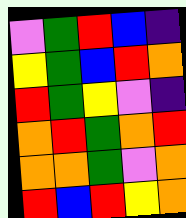[["violet", "green", "red", "blue", "indigo"], ["yellow", "green", "blue", "red", "orange"], ["red", "green", "yellow", "violet", "indigo"], ["orange", "red", "green", "orange", "red"], ["orange", "orange", "green", "violet", "orange"], ["red", "blue", "red", "yellow", "orange"]]